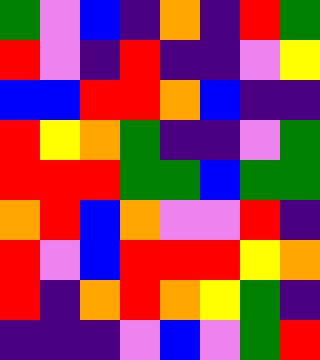[["green", "violet", "blue", "indigo", "orange", "indigo", "red", "green"], ["red", "violet", "indigo", "red", "indigo", "indigo", "violet", "yellow"], ["blue", "blue", "red", "red", "orange", "blue", "indigo", "indigo"], ["red", "yellow", "orange", "green", "indigo", "indigo", "violet", "green"], ["red", "red", "red", "green", "green", "blue", "green", "green"], ["orange", "red", "blue", "orange", "violet", "violet", "red", "indigo"], ["red", "violet", "blue", "red", "red", "red", "yellow", "orange"], ["red", "indigo", "orange", "red", "orange", "yellow", "green", "indigo"], ["indigo", "indigo", "indigo", "violet", "blue", "violet", "green", "red"]]